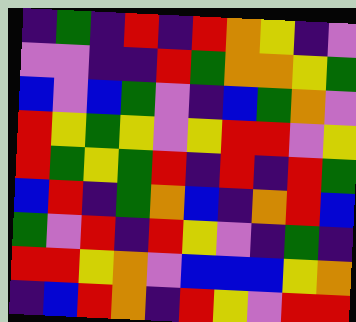[["indigo", "green", "indigo", "red", "indigo", "red", "orange", "yellow", "indigo", "violet"], ["violet", "violet", "indigo", "indigo", "red", "green", "orange", "orange", "yellow", "green"], ["blue", "violet", "blue", "green", "violet", "indigo", "blue", "green", "orange", "violet"], ["red", "yellow", "green", "yellow", "violet", "yellow", "red", "red", "violet", "yellow"], ["red", "green", "yellow", "green", "red", "indigo", "red", "indigo", "red", "green"], ["blue", "red", "indigo", "green", "orange", "blue", "indigo", "orange", "red", "blue"], ["green", "violet", "red", "indigo", "red", "yellow", "violet", "indigo", "green", "indigo"], ["red", "red", "yellow", "orange", "violet", "blue", "blue", "blue", "yellow", "orange"], ["indigo", "blue", "red", "orange", "indigo", "red", "yellow", "violet", "red", "red"]]